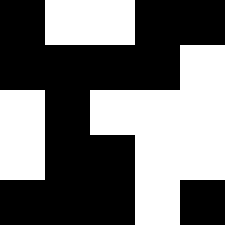[["black", "white", "white", "black", "black"], ["black", "black", "black", "black", "white"], ["white", "black", "white", "white", "white"], ["white", "black", "black", "white", "white"], ["black", "black", "black", "white", "black"]]